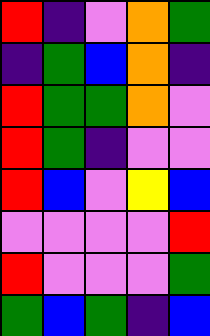[["red", "indigo", "violet", "orange", "green"], ["indigo", "green", "blue", "orange", "indigo"], ["red", "green", "green", "orange", "violet"], ["red", "green", "indigo", "violet", "violet"], ["red", "blue", "violet", "yellow", "blue"], ["violet", "violet", "violet", "violet", "red"], ["red", "violet", "violet", "violet", "green"], ["green", "blue", "green", "indigo", "blue"]]